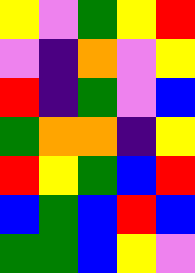[["yellow", "violet", "green", "yellow", "red"], ["violet", "indigo", "orange", "violet", "yellow"], ["red", "indigo", "green", "violet", "blue"], ["green", "orange", "orange", "indigo", "yellow"], ["red", "yellow", "green", "blue", "red"], ["blue", "green", "blue", "red", "blue"], ["green", "green", "blue", "yellow", "violet"]]